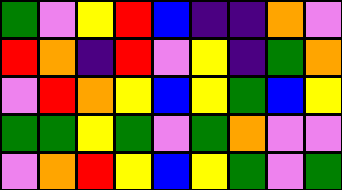[["green", "violet", "yellow", "red", "blue", "indigo", "indigo", "orange", "violet"], ["red", "orange", "indigo", "red", "violet", "yellow", "indigo", "green", "orange"], ["violet", "red", "orange", "yellow", "blue", "yellow", "green", "blue", "yellow"], ["green", "green", "yellow", "green", "violet", "green", "orange", "violet", "violet"], ["violet", "orange", "red", "yellow", "blue", "yellow", "green", "violet", "green"]]